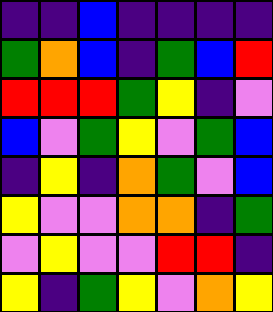[["indigo", "indigo", "blue", "indigo", "indigo", "indigo", "indigo"], ["green", "orange", "blue", "indigo", "green", "blue", "red"], ["red", "red", "red", "green", "yellow", "indigo", "violet"], ["blue", "violet", "green", "yellow", "violet", "green", "blue"], ["indigo", "yellow", "indigo", "orange", "green", "violet", "blue"], ["yellow", "violet", "violet", "orange", "orange", "indigo", "green"], ["violet", "yellow", "violet", "violet", "red", "red", "indigo"], ["yellow", "indigo", "green", "yellow", "violet", "orange", "yellow"]]